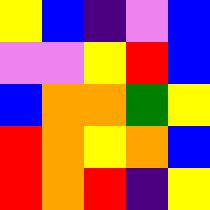[["yellow", "blue", "indigo", "violet", "blue"], ["violet", "violet", "yellow", "red", "blue"], ["blue", "orange", "orange", "green", "yellow"], ["red", "orange", "yellow", "orange", "blue"], ["red", "orange", "red", "indigo", "yellow"]]